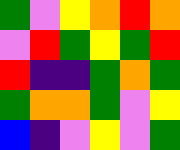[["green", "violet", "yellow", "orange", "red", "orange"], ["violet", "red", "green", "yellow", "green", "red"], ["red", "indigo", "indigo", "green", "orange", "green"], ["green", "orange", "orange", "green", "violet", "yellow"], ["blue", "indigo", "violet", "yellow", "violet", "green"]]